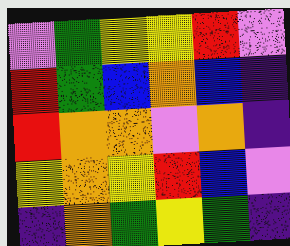[["violet", "green", "yellow", "yellow", "red", "violet"], ["red", "green", "blue", "orange", "blue", "indigo"], ["red", "orange", "orange", "violet", "orange", "indigo"], ["yellow", "orange", "yellow", "red", "blue", "violet"], ["indigo", "orange", "green", "yellow", "green", "indigo"]]